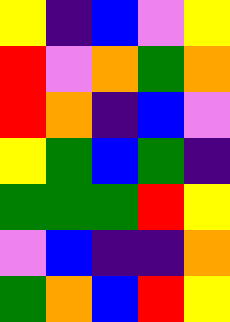[["yellow", "indigo", "blue", "violet", "yellow"], ["red", "violet", "orange", "green", "orange"], ["red", "orange", "indigo", "blue", "violet"], ["yellow", "green", "blue", "green", "indigo"], ["green", "green", "green", "red", "yellow"], ["violet", "blue", "indigo", "indigo", "orange"], ["green", "orange", "blue", "red", "yellow"]]